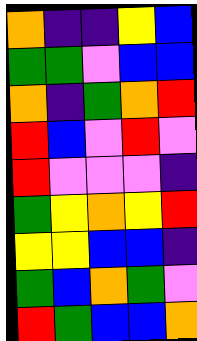[["orange", "indigo", "indigo", "yellow", "blue"], ["green", "green", "violet", "blue", "blue"], ["orange", "indigo", "green", "orange", "red"], ["red", "blue", "violet", "red", "violet"], ["red", "violet", "violet", "violet", "indigo"], ["green", "yellow", "orange", "yellow", "red"], ["yellow", "yellow", "blue", "blue", "indigo"], ["green", "blue", "orange", "green", "violet"], ["red", "green", "blue", "blue", "orange"]]